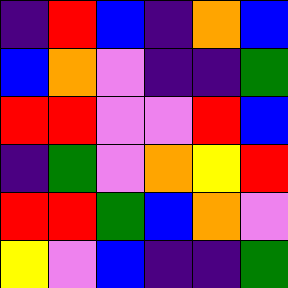[["indigo", "red", "blue", "indigo", "orange", "blue"], ["blue", "orange", "violet", "indigo", "indigo", "green"], ["red", "red", "violet", "violet", "red", "blue"], ["indigo", "green", "violet", "orange", "yellow", "red"], ["red", "red", "green", "blue", "orange", "violet"], ["yellow", "violet", "blue", "indigo", "indigo", "green"]]